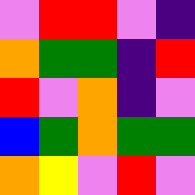[["violet", "red", "red", "violet", "indigo"], ["orange", "green", "green", "indigo", "red"], ["red", "violet", "orange", "indigo", "violet"], ["blue", "green", "orange", "green", "green"], ["orange", "yellow", "violet", "red", "violet"]]